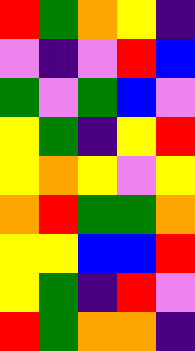[["red", "green", "orange", "yellow", "indigo"], ["violet", "indigo", "violet", "red", "blue"], ["green", "violet", "green", "blue", "violet"], ["yellow", "green", "indigo", "yellow", "red"], ["yellow", "orange", "yellow", "violet", "yellow"], ["orange", "red", "green", "green", "orange"], ["yellow", "yellow", "blue", "blue", "red"], ["yellow", "green", "indigo", "red", "violet"], ["red", "green", "orange", "orange", "indigo"]]